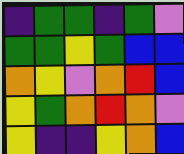[["indigo", "green", "green", "indigo", "green", "violet"], ["green", "green", "yellow", "green", "blue", "blue"], ["orange", "yellow", "violet", "orange", "red", "blue"], ["yellow", "green", "orange", "red", "orange", "violet"], ["yellow", "indigo", "indigo", "yellow", "orange", "blue"]]